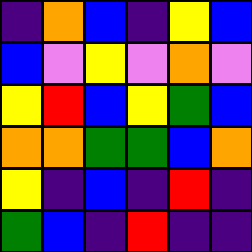[["indigo", "orange", "blue", "indigo", "yellow", "blue"], ["blue", "violet", "yellow", "violet", "orange", "violet"], ["yellow", "red", "blue", "yellow", "green", "blue"], ["orange", "orange", "green", "green", "blue", "orange"], ["yellow", "indigo", "blue", "indigo", "red", "indigo"], ["green", "blue", "indigo", "red", "indigo", "indigo"]]